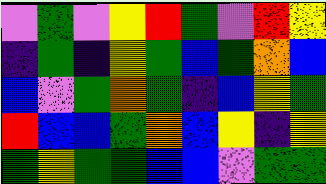[["violet", "green", "violet", "yellow", "red", "green", "violet", "red", "yellow"], ["indigo", "green", "indigo", "yellow", "green", "blue", "green", "orange", "blue"], ["blue", "violet", "green", "orange", "green", "indigo", "blue", "yellow", "green"], ["red", "blue", "blue", "green", "orange", "blue", "yellow", "indigo", "yellow"], ["green", "yellow", "green", "green", "blue", "blue", "violet", "green", "green"]]